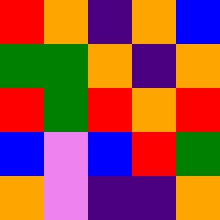[["red", "orange", "indigo", "orange", "blue"], ["green", "green", "orange", "indigo", "orange"], ["red", "green", "red", "orange", "red"], ["blue", "violet", "blue", "red", "green"], ["orange", "violet", "indigo", "indigo", "orange"]]